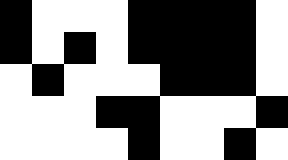[["black", "white", "white", "white", "black", "black", "black", "black", "white"], ["black", "white", "black", "white", "black", "black", "black", "black", "white"], ["white", "black", "white", "white", "white", "black", "black", "black", "white"], ["white", "white", "white", "black", "black", "white", "white", "white", "black"], ["white", "white", "white", "white", "black", "white", "white", "black", "white"]]